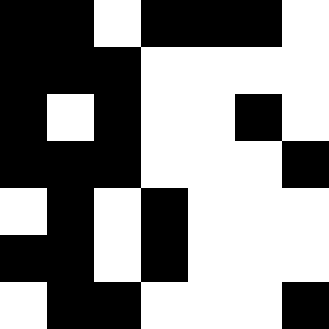[["black", "black", "white", "black", "black", "black", "white"], ["black", "black", "black", "white", "white", "white", "white"], ["black", "white", "black", "white", "white", "black", "white"], ["black", "black", "black", "white", "white", "white", "black"], ["white", "black", "white", "black", "white", "white", "white"], ["black", "black", "white", "black", "white", "white", "white"], ["white", "black", "black", "white", "white", "white", "black"]]